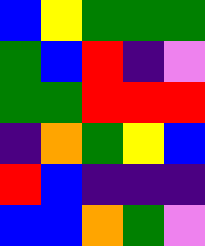[["blue", "yellow", "green", "green", "green"], ["green", "blue", "red", "indigo", "violet"], ["green", "green", "red", "red", "red"], ["indigo", "orange", "green", "yellow", "blue"], ["red", "blue", "indigo", "indigo", "indigo"], ["blue", "blue", "orange", "green", "violet"]]